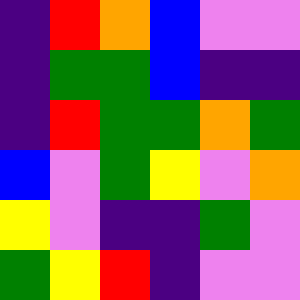[["indigo", "red", "orange", "blue", "violet", "violet"], ["indigo", "green", "green", "blue", "indigo", "indigo"], ["indigo", "red", "green", "green", "orange", "green"], ["blue", "violet", "green", "yellow", "violet", "orange"], ["yellow", "violet", "indigo", "indigo", "green", "violet"], ["green", "yellow", "red", "indigo", "violet", "violet"]]